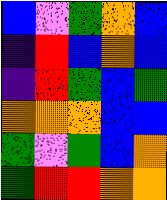[["blue", "violet", "green", "orange", "blue"], ["indigo", "red", "blue", "orange", "blue"], ["indigo", "red", "green", "blue", "green"], ["orange", "orange", "orange", "blue", "blue"], ["green", "violet", "green", "blue", "orange"], ["green", "red", "red", "orange", "orange"]]